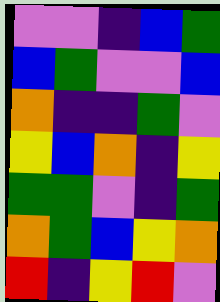[["violet", "violet", "indigo", "blue", "green"], ["blue", "green", "violet", "violet", "blue"], ["orange", "indigo", "indigo", "green", "violet"], ["yellow", "blue", "orange", "indigo", "yellow"], ["green", "green", "violet", "indigo", "green"], ["orange", "green", "blue", "yellow", "orange"], ["red", "indigo", "yellow", "red", "violet"]]